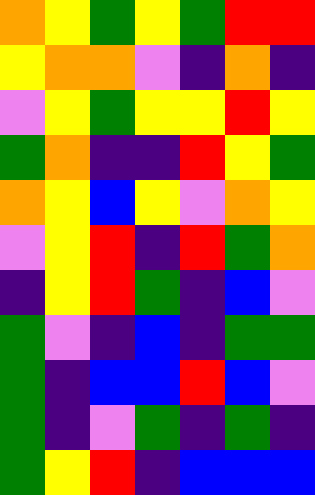[["orange", "yellow", "green", "yellow", "green", "red", "red"], ["yellow", "orange", "orange", "violet", "indigo", "orange", "indigo"], ["violet", "yellow", "green", "yellow", "yellow", "red", "yellow"], ["green", "orange", "indigo", "indigo", "red", "yellow", "green"], ["orange", "yellow", "blue", "yellow", "violet", "orange", "yellow"], ["violet", "yellow", "red", "indigo", "red", "green", "orange"], ["indigo", "yellow", "red", "green", "indigo", "blue", "violet"], ["green", "violet", "indigo", "blue", "indigo", "green", "green"], ["green", "indigo", "blue", "blue", "red", "blue", "violet"], ["green", "indigo", "violet", "green", "indigo", "green", "indigo"], ["green", "yellow", "red", "indigo", "blue", "blue", "blue"]]